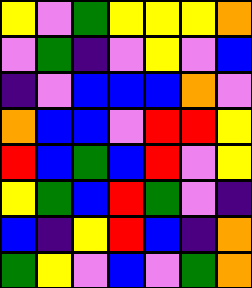[["yellow", "violet", "green", "yellow", "yellow", "yellow", "orange"], ["violet", "green", "indigo", "violet", "yellow", "violet", "blue"], ["indigo", "violet", "blue", "blue", "blue", "orange", "violet"], ["orange", "blue", "blue", "violet", "red", "red", "yellow"], ["red", "blue", "green", "blue", "red", "violet", "yellow"], ["yellow", "green", "blue", "red", "green", "violet", "indigo"], ["blue", "indigo", "yellow", "red", "blue", "indigo", "orange"], ["green", "yellow", "violet", "blue", "violet", "green", "orange"]]